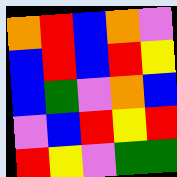[["orange", "red", "blue", "orange", "violet"], ["blue", "red", "blue", "red", "yellow"], ["blue", "green", "violet", "orange", "blue"], ["violet", "blue", "red", "yellow", "red"], ["red", "yellow", "violet", "green", "green"]]